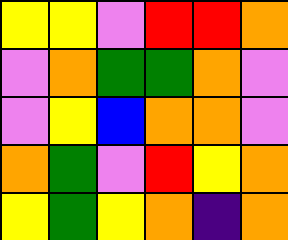[["yellow", "yellow", "violet", "red", "red", "orange"], ["violet", "orange", "green", "green", "orange", "violet"], ["violet", "yellow", "blue", "orange", "orange", "violet"], ["orange", "green", "violet", "red", "yellow", "orange"], ["yellow", "green", "yellow", "orange", "indigo", "orange"]]